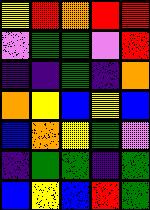[["yellow", "red", "orange", "red", "red"], ["violet", "green", "green", "violet", "red"], ["indigo", "indigo", "green", "indigo", "orange"], ["orange", "yellow", "blue", "yellow", "blue"], ["blue", "orange", "yellow", "green", "violet"], ["indigo", "green", "green", "indigo", "green"], ["blue", "yellow", "blue", "red", "green"]]